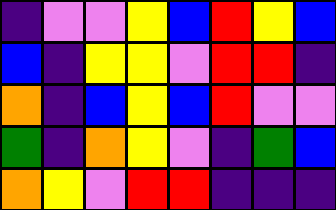[["indigo", "violet", "violet", "yellow", "blue", "red", "yellow", "blue"], ["blue", "indigo", "yellow", "yellow", "violet", "red", "red", "indigo"], ["orange", "indigo", "blue", "yellow", "blue", "red", "violet", "violet"], ["green", "indigo", "orange", "yellow", "violet", "indigo", "green", "blue"], ["orange", "yellow", "violet", "red", "red", "indigo", "indigo", "indigo"]]